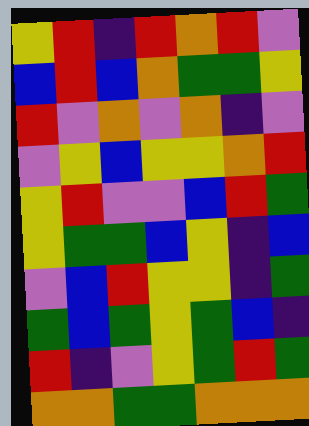[["yellow", "red", "indigo", "red", "orange", "red", "violet"], ["blue", "red", "blue", "orange", "green", "green", "yellow"], ["red", "violet", "orange", "violet", "orange", "indigo", "violet"], ["violet", "yellow", "blue", "yellow", "yellow", "orange", "red"], ["yellow", "red", "violet", "violet", "blue", "red", "green"], ["yellow", "green", "green", "blue", "yellow", "indigo", "blue"], ["violet", "blue", "red", "yellow", "yellow", "indigo", "green"], ["green", "blue", "green", "yellow", "green", "blue", "indigo"], ["red", "indigo", "violet", "yellow", "green", "red", "green"], ["orange", "orange", "green", "green", "orange", "orange", "orange"]]